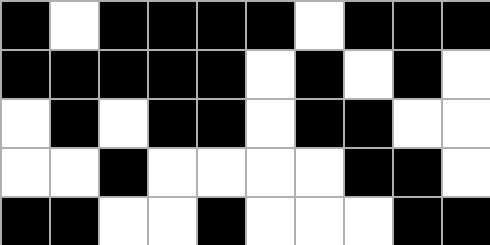[["black", "white", "black", "black", "black", "black", "white", "black", "black", "black"], ["black", "black", "black", "black", "black", "white", "black", "white", "black", "white"], ["white", "black", "white", "black", "black", "white", "black", "black", "white", "white"], ["white", "white", "black", "white", "white", "white", "white", "black", "black", "white"], ["black", "black", "white", "white", "black", "white", "white", "white", "black", "black"]]